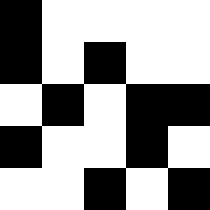[["black", "white", "white", "white", "white"], ["black", "white", "black", "white", "white"], ["white", "black", "white", "black", "black"], ["black", "white", "white", "black", "white"], ["white", "white", "black", "white", "black"]]